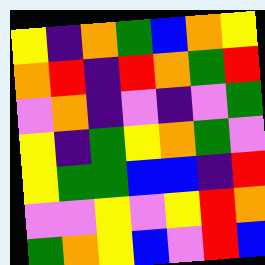[["yellow", "indigo", "orange", "green", "blue", "orange", "yellow"], ["orange", "red", "indigo", "red", "orange", "green", "red"], ["violet", "orange", "indigo", "violet", "indigo", "violet", "green"], ["yellow", "indigo", "green", "yellow", "orange", "green", "violet"], ["yellow", "green", "green", "blue", "blue", "indigo", "red"], ["violet", "violet", "yellow", "violet", "yellow", "red", "orange"], ["green", "orange", "yellow", "blue", "violet", "red", "blue"]]